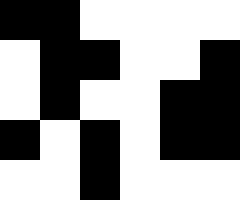[["black", "black", "white", "white", "white", "white"], ["white", "black", "black", "white", "white", "black"], ["white", "black", "white", "white", "black", "black"], ["black", "white", "black", "white", "black", "black"], ["white", "white", "black", "white", "white", "white"]]